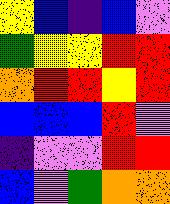[["yellow", "blue", "indigo", "blue", "violet"], ["green", "yellow", "yellow", "red", "red"], ["orange", "red", "red", "yellow", "red"], ["blue", "blue", "blue", "red", "violet"], ["indigo", "violet", "violet", "red", "red"], ["blue", "violet", "green", "orange", "orange"]]